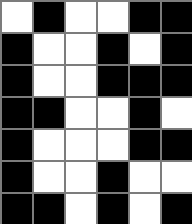[["white", "black", "white", "white", "black", "black"], ["black", "white", "white", "black", "white", "black"], ["black", "white", "white", "black", "black", "black"], ["black", "black", "white", "white", "black", "white"], ["black", "white", "white", "white", "black", "black"], ["black", "white", "white", "black", "white", "white"], ["black", "black", "white", "black", "white", "black"]]